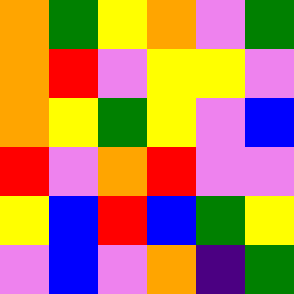[["orange", "green", "yellow", "orange", "violet", "green"], ["orange", "red", "violet", "yellow", "yellow", "violet"], ["orange", "yellow", "green", "yellow", "violet", "blue"], ["red", "violet", "orange", "red", "violet", "violet"], ["yellow", "blue", "red", "blue", "green", "yellow"], ["violet", "blue", "violet", "orange", "indigo", "green"]]